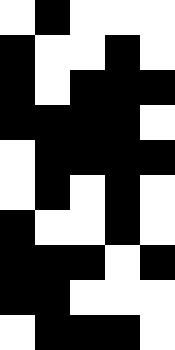[["white", "black", "white", "white", "white"], ["black", "white", "white", "black", "white"], ["black", "white", "black", "black", "black"], ["black", "black", "black", "black", "white"], ["white", "black", "black", "black", "black"], ["white", "black", "white", "black", "white"], ["black", "white", "white", "black", "white"], ["black", "black", "black", "white", "black"], ["black", "black", "white", "white", "white"], ["white", "black", "black", "black", "white"]]